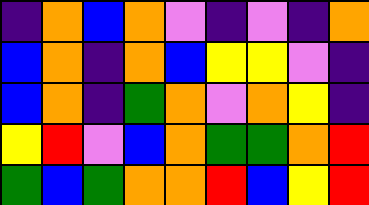[["indigo", "orange", "blue", "orange", "violet", "indigo", "violet", "indigo", "orange"], ["blue", "orange", "indigo", "orange", "blue", "yellow", "yellow", "violet", "indigo"], ["blue", "orange", "indigo", "green", "orange", "violet", "orange", "yellow", "indigo"], ["yellow", "red", "violet", "blue", "orange", "green", "green", "orange", "red"], ["green", "blue", "green", "orange", "orange", "red", "blue", "yellow", "red"]]